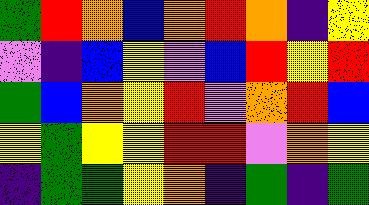[["green", "red", "orange", "blue", "orange", "red", "orange", "indigo", "yellow"], ["violet", "indigo", "blue", "yellow", "violet", "blue", "red", "yellow", "red"], ["green", "blue", "orange", "yellow", "red", "violet", "orange", "red", "blue"], ["yellow", "green", "yellow", "yellow", "red", "red", "violet", "orange", "yellow"], ["indigo", "green", "green", "yellow", "orange", "indigo", "green", "indigo", "green"]]